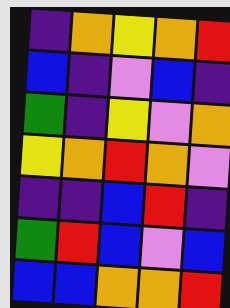[["indigo", "orange", "yellow", "orange", "red"], ["blue", "indigo", "violet", "blue", "indigo"], ["green", "indigo", "yellow", "violet", "orange"], ["yellow", "orange", "red", "orange", "violet"], ["indigo", "indigo", "blue", "red", "indigo"], ["green", "red", "blue", "violet", "blue"], ["blue", "blue", "orange", "orange", "red"]]